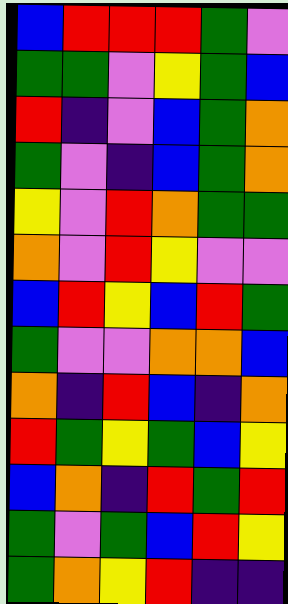[["blue", "red", "red", "red", "green", "violet"], ["green", "green", "violet", "yellow", "green", "blue"], ["red", "indigo", "violet", "blue", "green", "orange"], ["green", "violet", "indigo", "blue", "green", "orange"], ["yellow", "violet", "red", "orange", "green", "green"], ["orange", "violet", "red", "yellow", "violet", "violet"], ["blue", "red", "yellow", "blue", "red", "green"], ["green", "violet", "violet", "orange", "orange", "blue"], ["orange", "indigo", "red", "blue", "indigo", "orange"], ["red", "green", "yellow", "green", "blue", "yellow"], ["blue", "orange", "indigo", "red", "green", "red"], ["green", "violet", "green", "blue", "red", "yellow"], ["green", "orange", "yellow", "red", "indigo", "indigo"]]